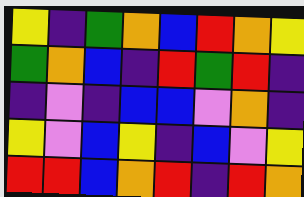[["yellow", "indigo", "green", "orange", "blue", "red", "orange", "yellow"], ["green", "orange", "blue", "indigo", "red", "green", "red", "indigo"], ["indigo", "violet", "indigo", "blue", "blue", "violet", "orange", "indigo"], ["yellow", "violet", "blue", "yellow", "indigo", "blue", "violet", "yellow"], ["red", "red", "blue", "orange", "red", "indigo", "red", "orange"]]